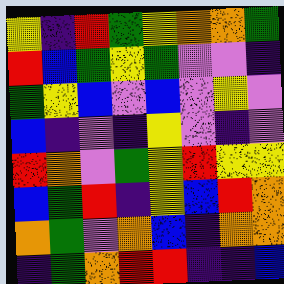[["yellow", "indigo", "red", "green", "yellow", "orange", "orange", "green"], ["red", "blue", "green", "yellow", "green", "violet", "violet", "indigo"], ["green", "yellow", "blue", "violet", "blue", "violet", "yellow", "violet"], ["blue", "indigo", "violet", "indigo", "yellow", "violet", "indigo", "violet"], ["red", "orange", "violet", "green", "yellow", "red", "yellow", "yellow"], ["blue", "green", "red", "indigo", "yellow", "blue", "red", "orange"], ["orange", "green", "violet", "orange", "blue", "indigo", "orange", "orange"], ["indigo", "green", "orange", "red", "red", "indigo", "indigo", "blue"]]